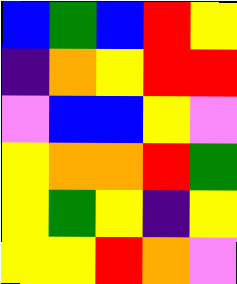[["blue", "green", "blue", "red", "yellow"], ["indigo", "orange", "yellow", "red", "red"], ["violet", "blue", "blue", "yellow", "violet"], ["yellow", "orange", "orange", "red", "green"], ["yellow", "green", "yellow", "indigo", "yellow"], ["yellow", "yellow", "red", "orange", "violet"]]